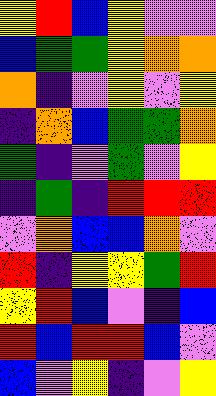[["yellow", "red", "blue", "yellow", "violet", "violet"], ["blue", "green", "green", "yellow", "orange", "orange"], ["orange", "indigo", "violet", "yellow", "violet", "yellow"], ["indigo", "orange", "blue", "green", "green", "orange"], ["green", "indigo", "violet", "green", "violet", "yellow"], ["indigo", "green", "indigo", "red", "red", "red"], ["violet", "orange", "blue", "blue", "orange", "violet"], ["red", "indigo", "yellow", "yellow", "green", "red"], ["yellow", "red", "blue", "violet", "indigo", "blue"], ["red", "blue", "red", "red", "blue", "violet"], ["blue", "violet", "yellow", "indigo", "violet", "yellow"]]